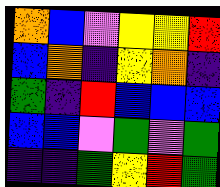[["orange", "blue", "violet", "yellow", "yellow", "red"], ["blue", "orange", "indigo", "yellow", "orange", "indigo"], ["green", "indigo", "red", "blue", "blue", "blue"], ["blue", "blue", "violet", "green", "violet", "green"], ["indigo", "indigo", "green", "yellow", "red", "green"]]